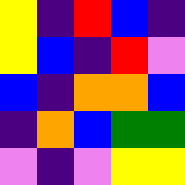[["yellow", "indigo", "red", "blue", "indigo"], ["yellow", "blue", "indigo", "red", "violet"], ["blue", "indigo", "orange", "orange", "blue"], ["indigo", "orange", "blue", "green", "green"], ["violet", "indigo", "violet", "yellow", "yellow"]]